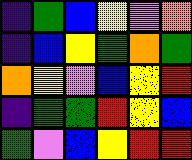[["indigo", "green", "blue", "yellow", "violet", "orange"], ["indigo", "blue", "yellow", "green", "orange", "green"], ["orange", "yellow", "violet", "blue", "yellow", "red"], ["indigo", "green", "green", "red", "yellow", "blue"], ["green", "violet", "blue", "yellow", "red", "red"]]